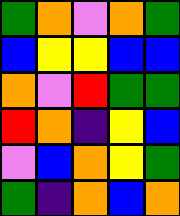[["green", "orange", "violet", "orange", "green"], ["blue", "yellow", "yellow", "blue", "blue"], ["orange", "violet", "red", "green", "green"], ["red", "orange", "indigo", "yellow", "blue"], ["violet", "blue", "orange", "yellow", "green"], ["green", "indigo", "orange", "blue", "orange"]]